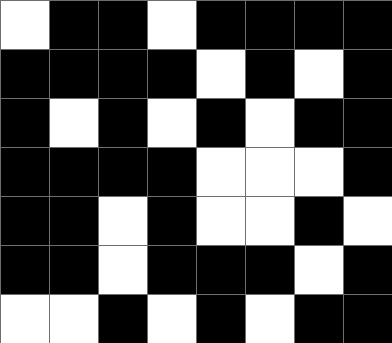[["white", "black", "black", "white", "black", "black", "black", "black"], ["black", "black", "black", "black", "white", "black", "white", "black"], ["black", "white", "black", "white", "black", "white", "black", "black"], ["black", "black", "black", "black", "white", "white", "white", "black"], ["black", "black", "white", "black", "white", "white", "black", "white"], ["black", "black", "white", "black", "black", "black", "white", "black"], ["white", "white", "black", "white", "black", "white", "black", "black"]]